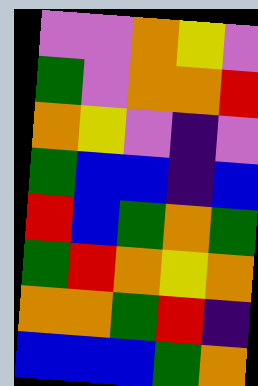[["violet", "violet", "orange", "yellow", "violet"], ["green", "violet", "orange", "orange", "red"], ["orange", "yellow", "violet", "indigo", "violet"], ["green", "blue", "blue", "indigo", "blue"], ["red", "blue", "green", "orange", "green"], ["green", "red", "orange", "yellow", "orange"], ["orange", "orange", "green", "red", "indigo"], ["blue", "blue", "blue", "green", "orange"]]